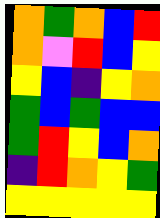[["orange", "green", "orange", "blue", "red"], ["orange", "violet", "red", "blue", "yellow"], ["yellow", "blue", "indigo", "yellow", "orange"], ["green", "blue", "green", "blue", "blue"], ["green", "red", "yellow", "blue", "orange"], ["indigo", "red", "orange", "yellow", "green"], ["yellow", "yellow", "yellow", "yellow", "yellow"]]